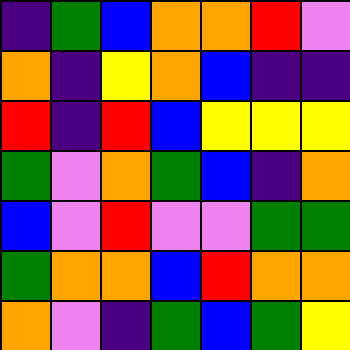[["indigo", "green", "blue", "orange", "orange", "red", "violet"], ["orange", "indigo", "yellow", "orange", "blue", "indigo", "indigo"], ["red", "indigo", "red", "blue", "yellow", "yellow", "yellow"], ["green", "violet", "orange", "green", "blue", "indigo", "orange"], ["blue", "violet", "red", "violet", "violet", "green", "green"], ["green", "orange", "orange", "blue", "red", "orange", "orange"], ["orange", "violet", "indigo", "green", "blue", "green", "yellow"]]